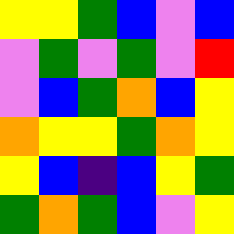[["yellow", "yellow", "green", "blue", "violet", "blue"], ["violet", "green", "violet", "green", "violet", "red"], ["violet", "blue", "green", "orange", "blue", "yellow"], ["orange", "yellow", "yellow", "green", "orange", "yellow"], ["yellow", "blue", "indigo", "blue", "yellow", "green"], ["green", "orange", "green", "blue", "violet", "yellow"]]